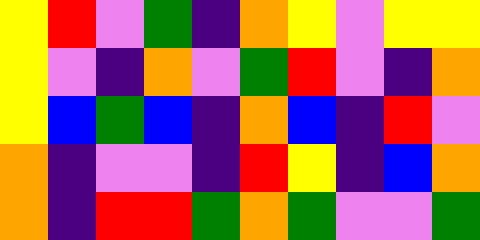[["yellow", "red", "violet", "green", "indigo", "orange", "yellow", "violet", "yellow", "yellow"], ["yellow", "violet", "indigo", "orange", "violet", "green", "red", "violet", "indigo", "orange"], ["yellow", "blue", "green", "blue", "indigo", "orange", "blue", "indigo", "red", "violet"], ["orange", "indigo", "violet", "violet", "indigo", "red", "yellow", "indigo", "blue", "orange"], ["orange", "indigo", "red", "red", "green", "orange", "green", "violet", "violet", "green"]]